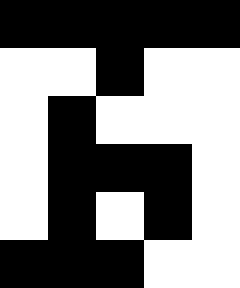[["black", "black", "black", "black", "black"], ["white", "white", "black", "white", "white"], ["white", "black", "white", "white", "white"], ["white", "black", "black", "black", "white"], ["white", "black", "white", "black", "white"], ["black", "black", "black", "white", "white"]]